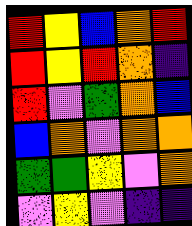[["red", "yellow", "blue", "orange", "red"], ["red", "yellow", "red", "orange", "indigo"], ["red", "violet", "green", "orange", "blue"], ["blue", "orange", "violet", "orange", "orange"], ["green", "green", "yellow", "violet", "orange"], ["violet", "yellow", "violet", "indigo", "indigo"]]